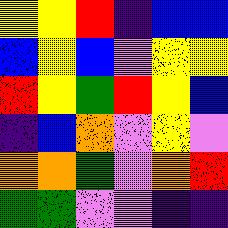[["yellow", "yellow", "red", "indigo", "blue", "blue"], ["blue", "yellow", "blue", "violet", "yellow", "yellow"], ["red", "yellow", "green", "red", "yellow", "blue"], ["indigo", "blue", "orange", "violet", "yellow", "violet"], ["orange", "orange", "green", "violet", "orange", "red"], ["green", "green", "violet", "violet", "indigo", "indigo"]]